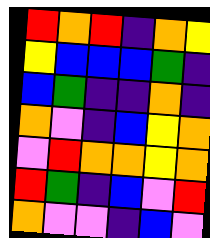[["red", "orange", "red", "indigo", "orange", "yellow"], ["yellow", "blue", "blue", "blue", "green", "indigo"], ["blue", "green", "indigo", "indigo", "orange", "indigo"], ["orange", "violet", "indigo", "blue", "yellow", "orange"], ["violet", "red", "orange", "orange", "yellow", "orange"], ["red", "green", "indigo", "blue", "violet", "red"], ["orange", "violet", "violet", "indigo", "blue", "violet"]]